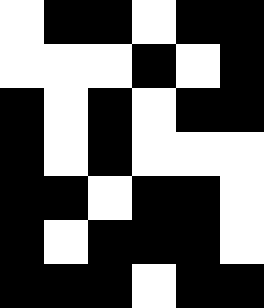[["white", "black", "black", "white", "black", "black"], ["white", "white", "white", "black", "white", "black"], ["black", "white", "black", "white", "black", "black"], ["black", "white", "black", "white", "white", "white"], ["black", "black", "white", "black", "black", "white"], ["black", "white", "black", "black", "black", "white"], ["black", "black", "black", "white", "black", "black"]]